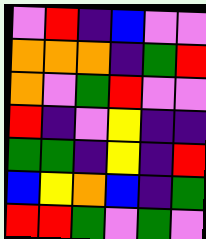[["violet", "red", "indigo", "blue", "violet", "violet"], ["orange", "orange", "orange", "indigo", "green", "red"], ["orange", "violet", "green", "red", "violet", "violet"], ["red", "indigo", "violet", "yellow", "indigo", "indigo"], ["green", "green", "indigo", "yellow", "indigo", "red"], ["blue", "yellow", "orange", "blue", "indigo", "green"], ["red", "red", "green", "violet", "green", "violet"]]